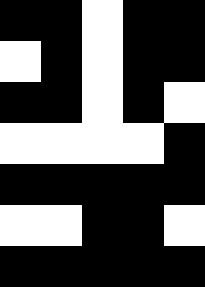[["black", "black", "white", "black", "black"], ["white", "black", "white", "black", "black"], ["black", "black", "white", "black", "white"], ["white", "white", "white", "white", "black"], ["black", "black", "black", "black", "black"], ["white", "white", "black", "black", "white"], ["black", "black", "black", "black", "black"]]